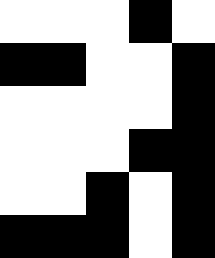[["white", "white", "white", "black", "white"], ["black", "black", "white", "white", "black"], ["white", "white", "white", "white", "black"], ["white", "white", "white", "black", "black"], ["white", "white", "black", "white", "black"], ["black", "black", "black", "white", "black"]]